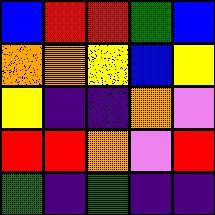[["blue", "red", "red", "green", "blue"], ["orange", "orange", "yellow", "blue", "yellow"], ["yellow", "indigo", "indigo", "orange", "violet"], ["red", "red", "orange", "violet", "red"], ["green", "indigo", "green", "indigo", "indigo"]]